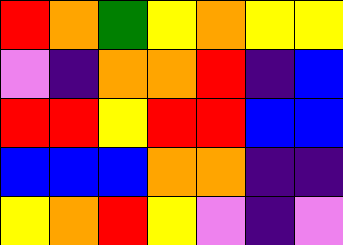[["red", "orange", "green", "yellow", "orange", "yellow", "yellow"], ["violet", "indigo", "orange", "orange", "red", "indigo", "blue"], ["red", "red", "yellow", "red", "red", "blue", "blue"], ["blue", "blue", "blue", "orange", "orange", "indigo", "indigo"], ["yellow", "orange", "red", "yellow", "violet", "indigo", "violet"]]